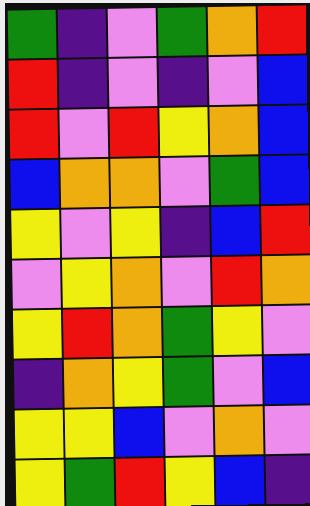[["green", "indigo", "violet", "green", "orange", "red"], ["red", "indigo", "violet", "indigo", "violet", "blue"], ["red", "violet", "red", "yellow", "orange", "blue"], ["blue", "orange", "orange", "violet", "green", "blue"], ["yellow", "violet", "yellow", "indigo", "blue", "red"], ["violet", "yellow", "orange", "violet", "red", "orange"], ["yellow", "red", "orange", "green", "yellow", "violet"], ["indigo", "orange", "yellow", "green", "violet", "blue"], ["yellow", "yellow", "blue", "violet", "orange", "violet"], ["yellow", "green", "red", "yellow", "blue", "indigo"]]